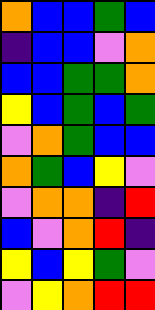[["orange", "blue", "blue", "green", "blue"], ["indigo", "blue", "blue", "violet", "orange"], ["blue", "blue", "green", "green", "orange"], ["yellow", "blue", "green", "blue", "green"], ["violet", "orange", "green", "blue", "blue"], ["orange", "green", "blue", "yellow", "violet"], ["violet", "orange", "orange", "indigo", "red"], ["blue", "violet", "orange", "red", "indigo"], ["yellow", "blue", "yellow", "green", "violet"], ["violet", "yellow", "orange", "red", "red"]]